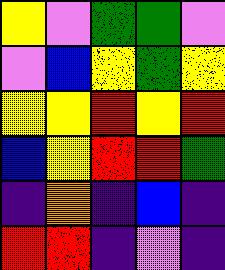[["yellow", "violet", "green", "green", "violet"], ["violet", "blue", "yellow", "green", "yellow"], ["yellow", "yellow", "red", "yellow", "red"], ["blue", "yellow", "red", "red", "green"], ["indigo", "orange", "indigo", "blue", "indigo"], ["red", "red", "indigo", "violet", "indigo"]]